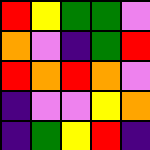[["red", "yellow", "green", "green", "violet"], ["orange", "violet", "indigo", "green", "red"], ["red", "orange", "red", "orange", "violet"], ["indigo", "violet", "violet", "yellow", "orange"], ["indigo", "green", "yellow", "red", "indigo"]]